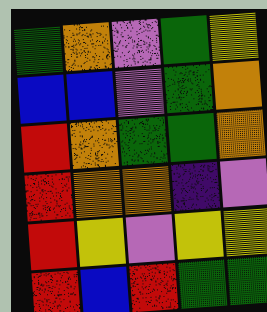[["green", "orange", "violet", "green", "yellow"], ["blue", "blue", "violet", "green", "orange"], ["red", "orange", "green", "green", "orange"], ["red", "orange", "orange", "indigo", "violet"], ["red", "yellow", "violet", "yellow", "yellow"], ["red", "blue", "red", "green", "green"]]